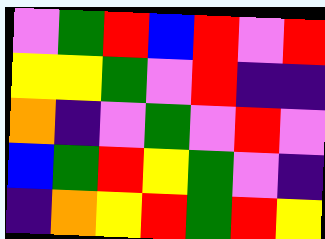[["violet", "green", "red", "blue", "red", "violet", "red"], ["yellow", "yellow", "green", "violet", "red", "indigo", "indigo"], ["orange", "indigo", "violet", "green", "violet", "red", "violet"], ["blue", "green", "red", "yellow", "green", "violet", "indigo"], ["indigo", "orange", "yellow", "red", "green", "red", "yellow"]]